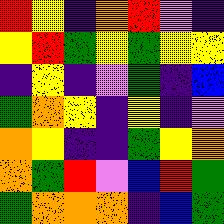[["red", "yellow", "indigo", "orange", "red", "violet", "indigo"], ["yellow", "red", "green", "yellow", "green", "yellow", "yellow"], ["indigo", "yellow", "indigo", "violet", "green", "indigo", "blue"], ["green", "orange", "yellow", "indigo", "yellow", "indigo", "violet"], ["orange", "yellow", "indigo", "indigo", "green", "yellow", "orange"], ["orange", "green", "red", "violet", "blue", "red", "green"], ["green", "orange", "orange", "orange", "indigo", "blue", "green"]]